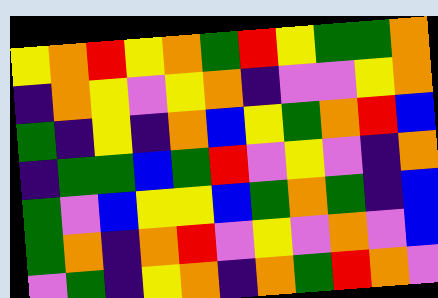[["yellow", "orange", "red", "yellow", "orange", "green", "red", "yellow", "green", "green", "orange"], ["indigo", "orange", "yellow", "violet", "yellow", "orange", "indigo", "violet", "violet", "yellow", "orange"], ["green", "indigo", "yellow", "indigo", "orange", "blue", "yellow", "green", "orange", "red", "blue"], ["indigo", "green", "green", "blue", "green", "red", "violet", "yellow", "violet", "indigo", "orange"], ["green", "violet", "blue", "yellow", "yellow", "blue", "green", "orange", "green", "indigo", "blue"], ["green", "orange", "indigo", "orange", "red", "violet", "yellow", "violet", "orange", "violet", "blue"], ["violet", "green", "indigo", "yellow", "orange", "indigo", "orange", "green", "red", "orange", "violet"]]